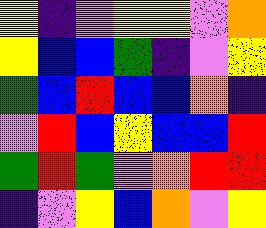[["yellow", "indigo", "violet", "yellow", "yellow", "violet", "orange"], ["yellow", "blue", "blue", "green", "indigo", "violet", "yellow"], ["green", "blue", "red", "blue", "blue", "orange", "indigo"], ["violet", "red", "blue", "yellow", "blue", "blue", "red"], ["green", "red", "green", "violet", "orange", "red", "red"], ["indigo", "violet", "yellow", "blue", "orange", "violet", "yellow"]]